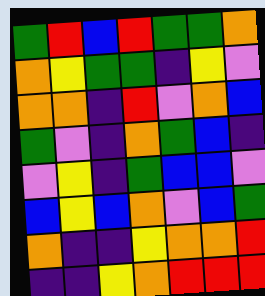[["green", "red", "blue", "red", "green", "green", "orange"], ["orange", "yellow", "green", "green", "indigo", "yellow", "violet"], ["orange", "orange", "indigo", "red", "violet", "orange", "blue"], ["green", "violet", "indigo", "orange", "green", "blue", "indigo"], ["violet", "yellow", "indigo", "green", "blue", "blue", "violet"], ["blue", "yellow", "blue", "orange", "violet", "blue", "green"], ["orange", "indigo", "indigo", "yellow", "orange", "orange", "red"], ["indigo", "indigo", "yellow", "orange", "red", "red", "red"]]